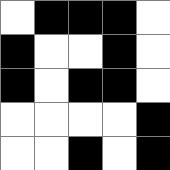[["white", "black", "black", "black", "white"], ["black", "white", "white", "black", "white"], ["black", "white", "black", "black", "white"], ["white", "white", "white", "white", "black"], ["white", "white", "black", "white", "black"]]